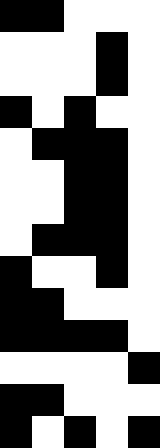[["black", "black", "white", "white", "white"], ["white", "white", "white", "black", "white"], ["white", "white", "white", "black", "white"], ["black", "white", "black", "white", "white"], ["white", "black", "black", "black", "white"], ["white", "white", "black", "black", "white"], ["white", "white", "black", "black", "white"], ["white", "black", "black", "black", "white"], ["black", "white", "white", "black", "white"], ["black", "black", "white", "white", "white"], ["black", "black", "black", "black", "white"], ["white", "white", "white", "white", "black"], ["black", "black", "white", "white", "white"], ["black", "white", "black", "white", "black"]]